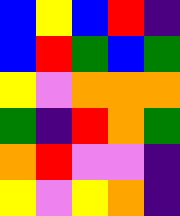[["blue", "yellow", "blue", "red", "indigo"], ["blue", "red", "green", "blue", "green"], ["yellow", "violet", "orange", "orange", "orange"], ["green", "indigo", "red", "orange", "green"], ["orange", "red", "violet", "violet", "indigo"], ["yellow", "violet", "yellow", "orange", "indigo"]]